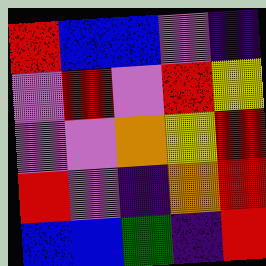[["red", "blue", "blue", "violet", "indigo"], ["violet", "red", "violet", "red", "yellow"], ["violet", "violet", "orange", "yellow", "red"], ["red", "violet", "indigo", "orange", "red"], ["blue", "blue", "green", "indigo", "red"]]